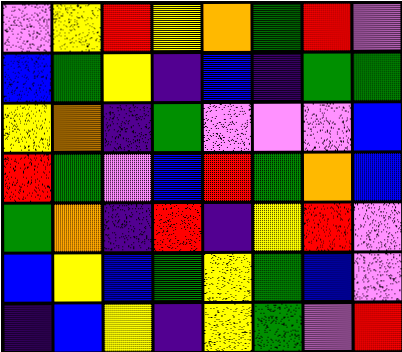[["violet", "yellow", "red", "yellow", "orange", "green", "red", "violet"], ["blue", "green", "yellow", "indigo", "blue", "indigo", "green", "green"], ["yellow", "orange", "indigo", "green", "violet", "violet", "violet", "blue"], ["red", "green", "violet", "blue", "red", "green", "orange", "blue"], ["green", "orange", "indigo", "red", "indigo", "yellow", "red", "violet"], ["blue", "yellow", "blue", "green", "yellow", "green", "blue", "violet"], ["indigo", "blue", "yellow", "indigo", "yellow", "green", "violet", "red"]]